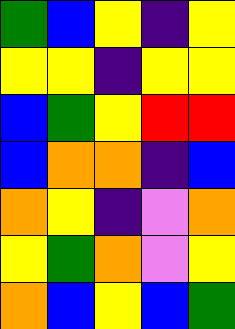[["green", "blue", "yellow", "indigo", "yellow"], ["yellow", "yellow", "indigo", "yellow", "yellow"], ["blue", "green", "yellow", "red", "red"], ["blue", "orange", "orange", "indigo", "blue"], ["orange", "yellow", "indigo", "violet", "orange"], ["yellow", "green", "orange", "violet", "yellow"], ["orange", "blue", "yellow", "blue", "green"]]